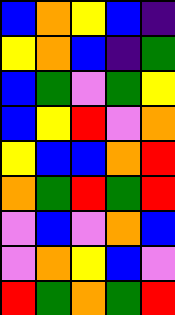[["blue", "orange", "yellow", "blue", "indigo"], ["yellow", "orange", "blue", "indigo", "green"], ["blue", "green", "violet", "green", "yellow"], ["blue", "yellow", "red", "violet", "orange"], ["yellow", "blue", "blue", "orange", "red"], ["orange", "green", "red", "green", "red"], ["violet", "blue", "violet", "orange", "blue"], ["violet", "orange", "yellow", "blue", "violet"], ["red", "green", "orange", "green", "red"]]